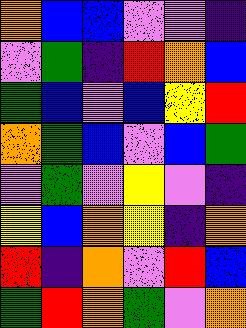[["orange", "blue", "blue", "violet", "violet", "indigo"], ["violet", "green", "indigo", "red", "orange", "blue"], ["green", "blue", "violet", "blue", "yellow", "red"], ["orange", "green", "blue", "violet", "blue", "green"], ["violet", "green", "violet", "yellow", "violet", "indigo"], ["yellow", "blue", "orange", "yellow", "indigo", "orange"], ["red", "indigo", "orange", "violet", "red", "blue"], ["green", "red", "orange", "green", "violet", "orange"]]